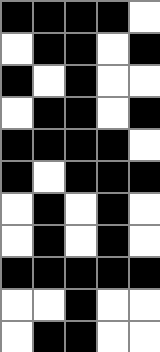[["black", "black", "black", "black", "white"], ["white", "black", "black", "white", "black"], ["black", "white", "black", "white", "white"], ["white", "black", "black", "white", "black"], ["black", "black", "black", "black", "white"], ["black", "white", "black", "black", "black"], ["white", "black", "white", "black", "white"], ["white", "black", "white", "black", "white"], ["black", "black", "black", "black", "black"], ["white", "white", "black", "white", "white"], ["white", "black", "black", "white", "white"]]